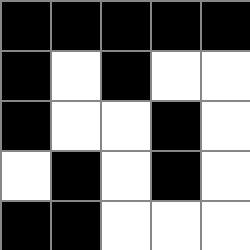[["black", "black", "black", "black", "black"], ["black", "white", "black", "white", "white"], ["black", "white", "white", "black", "white"], ["white", "black", "white", "black", "white"], ["black", "black", "white", "white", "white"]]